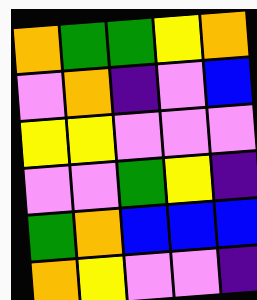[["orange", "green", "green", "yellow", "orange"], ["violet", "orange", "indigo", "violet", "blue"], ["yellow", "yellow", "violet", "violet", "violet"], ["violet", "violet", "green", "yellow", "indigo"], ["green", "orange", "blue", "blue", "blue"], ["orange", "yellow", "violet", "violet", "indigo"]]